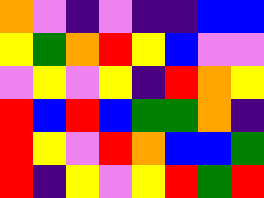[["orange", "violet", "indigo", "violet", "indigo", "indigo", "blue", "blue"], ["yellow", "green", "orange", "red", "yellow", "blue", "violet", "violet"], ["violet", "yellow", "violet", "yellow", "indigo", "red", "orange", "yellow"], ["red", "blue", "red", "blue", "green", "green", "orange", "indigo"], ["red", "yellow", "violet", "red", "orange", "blue", "blue", "green"], ["red", "indigo", "yellow", "violet", "yellow", "red", "green", "red"]]